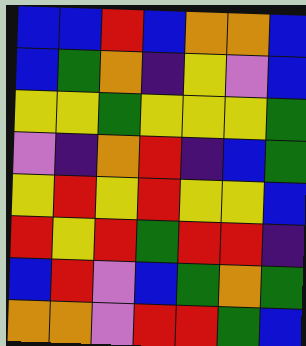[["blue", "blue", "red", "blue", "orange", "orange", "blue"], ["blue", "green", "orange", "indigo", "yellow", "violet", "blue"], ["yellow", "yellow", "green", "yellow", "yellow", "yellow", "green"], ["violet", "indigo", "orange", "red", "indigo", "blue", "green"], ["yellow", "red", "yellow", "red", "yellow", "yellow", "blue"], ["red", "yellow", "red", "green", "red", "red", "indigo"], ["blue", "red", "violet", "blue", "green", "orange", "green"], ["orange", "orange", "violet", "red", "red", "green", "blue"]]